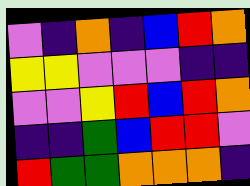[["violet", "indigo", "orange", "indigo", "blue", "red", "orange"], ["yellow", "yellow", "violet", "violet", "violet", "indigo", "indigo"], ["violet", "violet", "yellow", "red", "blue", "red", "orange"], ["indigo", "indigo", "green", "blue", "red", "red", "violet"], ["red", "green", "green", "orange", "orange", "orange", "indigo"]]